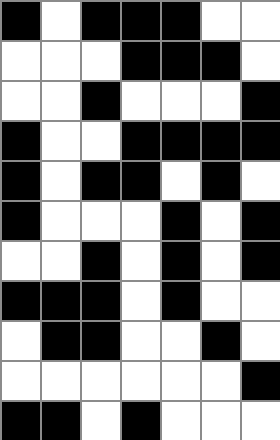[["black", "white", "black", "black", "black", "white", "white"], ["white", "white", "white", "black", "black", "black", "white"], ["white", "white", "black", "white", "white", "white", "black"], ["black", "white", "white", "black", "black", "black", "black"], ["black", "white", "black", "black", "white", "black", "white"], ["black", "white", "white", "white", "black", "white", "black"], ["white", "white", "black", "white", "black", "white", "black"], ["black", "black", "black", "white", "black", "white", "white"], ["white", "black", "black", "white", "white", "black", "white"], ["white", "white", "white", "white", "white", "white", "black"], ["black", "black", "white", "black", "white", "white", "white"]]